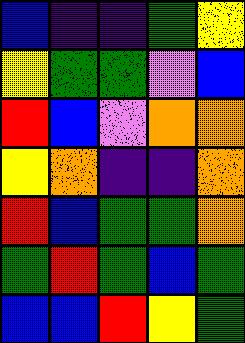[["blue", "indigo", "indigo", "green", "yellow"], ["yellow", "green", "green", "violet", "blue"], ["red", "blue", "violet", "orange", "orange"], ["yellow", "orange", "indigo", "indigo", "orange"], ["red", "blue", "green", "green", "orange"], ["green", "red", "green", "blue", "green"], ["blue", "blue", "red", "yellow", "green"]]